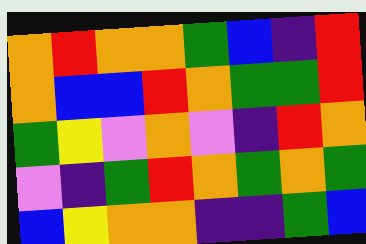[["orange", "red", "orange", "orange", "green", "blue", "indigo", "red"], ["orange", "blue", "blue", "red", "orange", "green", "green", "red"], ["green", "yellow", "violet", "orange", "violet", "indigo", "red", "orange"], ["violet", "indigo", "green", "red", "orange", "green", "orange", "green"], ["blue", "yellow", "orange", "orange", "indigo", "indigo", "green", "blue"]]